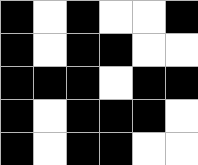[["black", "white", "black", "white", "white", "black"], ["black", "white", "black", "black", "white", "white"], ["black", "black", "black", "white", "black", "black"], ["black", "white", "black", "black", "black", "white"], ["black", "white", "black", "black", "white", "white"]]